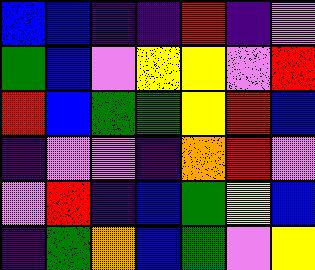[["blue", "blue", "indigo", "indigo", "red", "indigo", "violet"], ["green", "blue", "violet", "yellow", "yellow", "violet", "red"], ["red", "blue", "green", "green", "yellow", "red", "blue"], ["indigo", "violet", "violet", "indigo", "orange", "red", "violet"], ["violet", "red", "indigo", "blue", "green", "yellow", "blue"], ["indigo", "green", "orange", "blue", "green", "violet", "yellow"]]